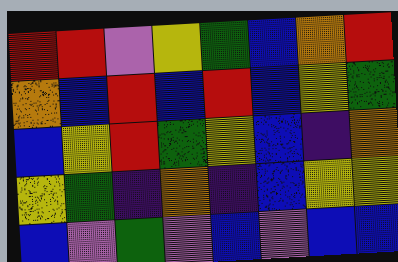[["red", "red", "violet", "yellow", "green", "blue", "orange", "red"], ["orange", "blue", "red", "blue", "red", "blue", "yellow", "green"], ["blue", "yellow", "red", "green", "yellow", "blue", "indigo", "orange"], ["yellow", "green", "indigo", "orange", "indigo", "blue", "yellow", "yellow"], ["blue", "violet", "green", "violet", "blue", "violet", "blue", "blue"]]